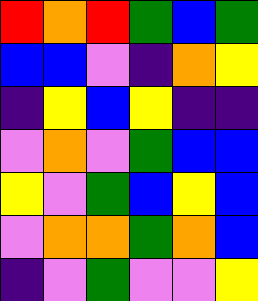[["red", "orange", "red", "green", "blue", "green"], ["blue", "blue", "violet", "indigo", "orange", "yellow"], ["indigo", "yellow", "blue", "yellow", "indigo", "indigo"], ["violet", "orange", "violet", "green", "blue", "blue"], ["yellow", "violet", "green", "blue", "yellow", "blue"], ["violet", "orange", "orange", "green", "orange", "blue"], ["indigo", "violet", "green", "violet", "violet", "yellow"]]